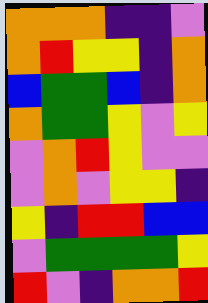[["orange", "orange", "orange", "indigo", "indigo", "violet"], ["orange", "red", "yellow", "yellow", "indigo", "orange"], ["blue", "green", "green", "blue", "indigo", "orange"], ["orange", "green", "green", "yellow", "violet", "yellow"], ["violet", "orange", "red", "yellow", "violet", "violet"], ["violet", "orange", "violet", "yellow", "yellow", "indigo"], ["yellow", "indigo", "red", "red", "blue", "blue"], ["violet", "green", "green", "green", "green", "yellow"], ["red", "violet", "indigo", "orange", "orange", "red"]]